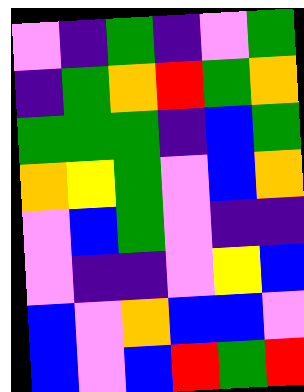[["violet", "indigo", "green", "indigo", "violet", "green"], ["indigo", "green", "orange", "red", "green", "orange"], ["green", "green", "green", "indigo", "blue", "green"], ["orange", "yellow", "green", "violet", "blue", "orange"], ["violet", "blue", "green", "violet", "indigo", "indigo"], ["violet", "indigo", "indigo", "violet", "yellow", "blue"], ["blue", "violet", "orange", "blue", "blue", "violet"], ["blue", "violet", "blue", "red", "green", "red"]]